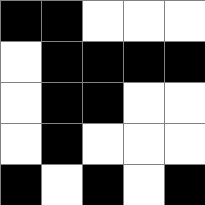[["black", "black", "white", "white", "white"], ["white", "black", "black", "black", "black"], ["white", "black", "black", "white", "white"], ["white", "black", "white", "white", "white"], ["black", "white", "black", "white", "black"]]